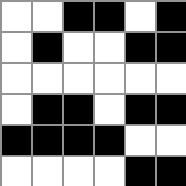[["white", "white", "black", "black", "white", "black"], ["white", "black", "white", "white", "black", "black"], ["white", "white", "white", "white", "white", "white"], ["white", "black", "black", "white", "black", "black"], ["black", "black", "black", "black", "white", "white"], ["white", "white", "white", "white", "black", "black"]]